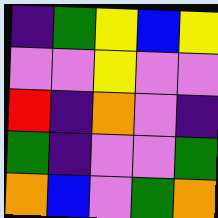[["indigo", "green", "yellow", "blue", "yellow"], ["violet", "violet", "yellow", "violet", "violet"], ["red", "indigo", "orange", "violet", "indigo"], ["green", "indigo", "violet", "violet", "green"], ["orange", "blue", "violet", "green", "orange"]]